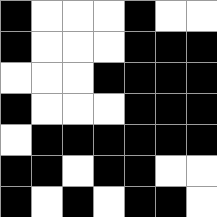[["black", "white", "white", "white", "black", "white", "white"], ["black", "white", "white", "white", "black", "black", "black"], ["white", "white", "white", "black", "black", "black", "black"], ["black", "white", "white", "white", "black", "black", "black"], ["white", "black", "black", "black", "black", "black", "black"], ["black", "black", "white", "black", "black", "white", "white"], ["black", "white", "black", "white", "black", "black", "white"]]